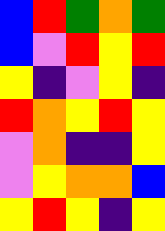[["blue", "red", "green", "orange", "green"], ["blue", "violet", "red", "yellow", "red"], ["yellow", "indigo", "violet", "yellow", "indigo"], ["red", "orange", "yellow", "red", "yellow"], ["violet", "orange", "indigo", "indigo", "yellow"], ["violet", "yellow", "orange", "orange", "blue"], ["yellow", "red", "yellow", "indigo", "yellow"]]